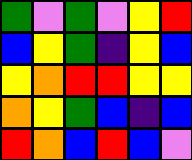[["green", "violet", "green", "violet", "yellow", "red"], ["blue", "yellow", "green", "indigo", "yellow", "blue"], ["yellow", "orange", "red", "red", "yellow", "yellow"], ["orange", "yellow", "green", "blue", "indigo", "blue"], ["red", "orange", "blue", "red", "blue", "violet"]]